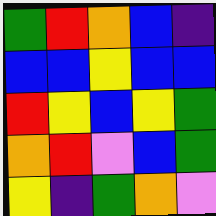[["green", "red", "orange", "blue", "indigo"], ["blue", "blue", "yellow", "blue", "blue"], ["red", "yellow", "blue", "yellow", "green"], ["orange", "red", "violet", "blue", "green"], ["yellow", "indigo", "green", "orange", "violet"]]